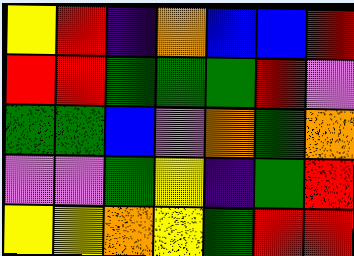[["yellow", "red", "indigo", "orange", "blue", "blue", "red"], ["red", "red", "green", "green", "green", "red", "violet"], ["green", "green", "blue", "violet", "orange", "green", "orange"], ["violet", "violet", "green", "yellow", "indigo", "green", "red"], ["yellow", "yellow", "orange", "yellow", "green", "red", "red"]]